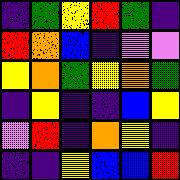[["indigo", "green", "yellow", "red", "green", "indigo"], ["red", "orange", "blue", "indigo", "violet", "violet"], ["yellow", "orange", "green", "yellow", "orange", "green"], ["indigo", "yellow", "indigo", "indigo", "blue", "yellow"], ["violet", "red", "indigo", "orange", "yellow", "indigo"], ["indigo", "indigo", "yellow", "blue", "blue", "red"]]